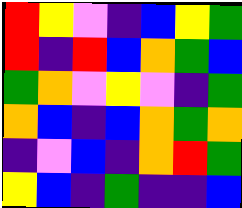[["red", "yellow", "violet", "indigo", "blue", "yellow", "green"], ["red", "indigo", "red", "blue", "orange", "green", "blue"], ["green", "orange", "violet", "yellow", "violet", "indigo", "green"], ["orange", "blue", "indigo", "blue", "orange", "green", "orange"], ["indigo", "violet", "blue", "indigo", "orange", "red", "green"], ["yellow", "blue", "indigo", "green", "indigo", "indigo", "blue"]]